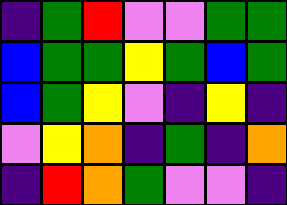[["indigo", "green", "red", "violet", "violet", "green", "green"], ["blue", "green", "green", "yellow", "green", "blue", "green"], ["blue", "green", "yellow", "violet", "indigo", "yellow", "indigo"], ["violet", "yellow", "orange", "indigo", "green", "indigo", "orange"], ["indigo", "red", "orange", "green", "violet", "violet", "indigo"]]